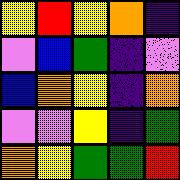[["yellow", "red", "yellow", "orange", "indigo"], ["violet", "blue", "green", "indigo", "violet"], ["blue", "orange", "yellow", "indigo", "orange"], ["violet", "violet", "yellow", "indigo", "green"], ["orange", "yellow", "green", "green", "red"]]